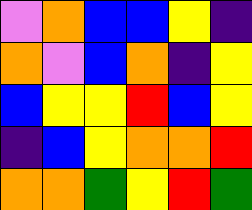[["violet", "orange", "blue", "blue", "yellow", "indigo"], ["orange", "violet", "blue", "orange", "indigo", "yellow"], ["blue", "yellow", "yellow", "red", "blue", "yellow"], ["indigo", "blue", "yellow", "orange", "orange", "red"], ["orange", "orange", "green", "yellow", "red", "green"]]